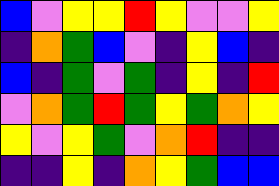[["blue", "violet", "yellow", "yellow", "red", "yellow", "violet", "violet", "yellow"], ["indigo", "orange", "green", "blue", "violet", "indigo", "yellow", "blue", "indigo"], ["blue", "indigo", "green", "violet", "green", "indigo", "yellow", "indigo", "red"], ["violet", "orange", "green", "red", "green", "yellow", "green", "orange", "yellow"], ["yellow", "violet", "yellow", "green", "violet", "orange", "red", "indigo", "indigo"], ["indigo", "indigo", "yellow", "indigo", "orange", "yellow", "green", "blue", "blue"]]